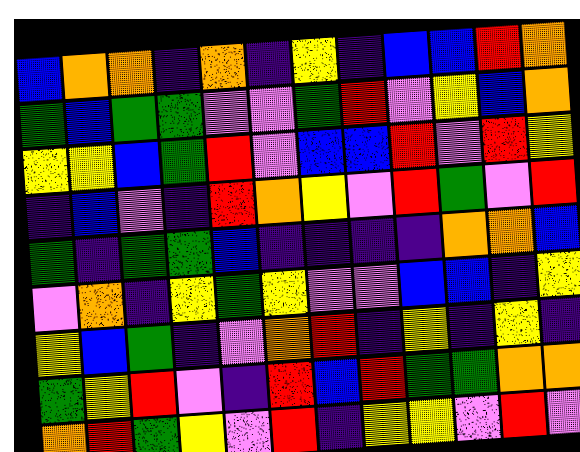[["blue", "orange", "orange", "indigo", "orange", "indigo", "yellow", "indigo", "blue", "blue", "red", "orange"], ["green", "blue", "green", "green", "violet", "violet", "green", "red", "violet", "yellow", "blue", "orange"], ["yellow", "yellow", "blue", "green", "red", "violet", "blue", "blue", "red", "violet", "red", "yellow"], ["indigo", "blue", "violet", "indigo", "red", "orange", "yellow", "violet", "red", "green", "violet", "red"], ["green", "indigo", "green", "green", "blue", "indigo", "indigo", "indigo", "indigo", "orange", "orange", "blue"], ["violet", "orange", "indigo", "yellow", "green", "yellow", "violet", "violet", "blue", "blue", "indigo", "yellow"], ["yellow", "blue", "green", "indigo", "violet", "orange", "red", "indigo", "yellow", "indigo", "yellow", "indigo"], ["green", "yellow", "red", "violet", "indigo", "red", "blue", "red", "green", "green", "orange", "orange"], ["orange", "red", "green", "yellow", "violet", "red", "indigo", "yellow", "yellow", "violet", "red", "violet"]]